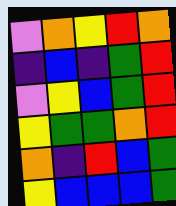[["violet", "orange", "yellow", "red", "orange"], ["indigo", "blue", "indigo", "green", "red"], ["violet", "yellow", "blue", "green", "red"], ["yellow", "green", "green", "orange", "red"], ["orange", "indigo", "red", "blue", "green"], ["yellow", "blue", "blue", "blue", "green"]]